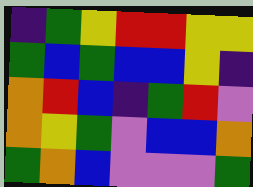[["indigo", "green", "yellow", "red", "red", "yellow", "yellow"], ["green", "blue", "green", "blue", "blue", "yellow", "indigo"], ["orange", "red", "blue", "indigo", "green", "red", "violet"], ["orange", "yellow", "green", "violet", "blue", "blue", "orange"], ["green", "orange", "blue", "violet", "violet", "violet", "green"]]